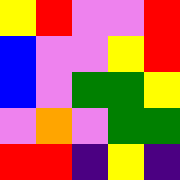[["yellow", "red", "violet", "violet", "red"], ["blue", "violet", "violet", "yellow", "red"], ["blue", "violet", "green", "green", "yellow"], ["violet", "orange", "violet", "green", "green"], ["red", "red", "indigo", "yellow", "indigo"]]